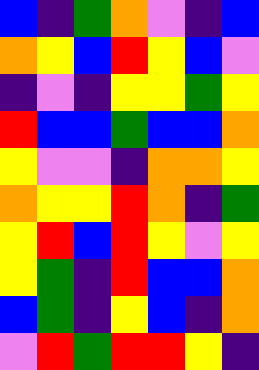[["blue", "indigo", "green", "orange", "violet", "indigo", "blue"], ["orange", "yellow", "blue", "red", "yellow", "blue", "violet"], ["indigo", "violet", "indigo", "yellow", "yellow", "green", "yellow"], ["red", "blue", "blue", "green", "blue", "blue", "orange"], ["yellow", "violet", "violet", "indigo", "orange", "orange", "yellow"], ["orange", "yellow", "yellow", "red", "orange", "indigo", "green"], ["yellow", "red", "blue", "red", "yellow", "violet", "yellow"], ["yellow", "green", "indigo", "red", "blue", "blue", "orange"], ["blue", "green", "indigo", "yellow", "blue", "indigo", "orange"], ["violet", "red", "green", "red", "red", "yellow", "indigo"]]